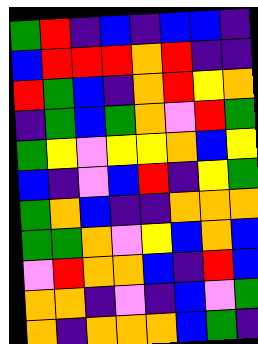[["green", "red", "indigo", "blue", "indigo", "blue", "blue", "indigo"], ["blue", "red", "red", "red", "orange", "red", "indigo", "indigo"], ["red", "green", "blue", "indigo", "orange", "red", "yellow", "orange"], ["indigo", "green", "blue", "green", "orange", "violet", "red", "green"], ["green", "yellow", "violet", "yellow", "yellow", "orange", "blue", "yellow"], ["blue", "indigo", "violet", "blue", "red", "indigo", "yellow", "green"], ["green", "orange", "blue", "indigo", "indigo", "orange", "orange", "orange"], ["green", "green", "orange", "violet", "yellow", "blue", "orange", "blue"], ["violet", "red", "orange", "orange", "blue", "indigo", "red", "blue"], ["orange", "orange", "indigo", "violet", "indigo", "blue", "violet", "green"], ["orange", "indigo", "orange", "orange", "orange", "blue", "green", "indigo"]]